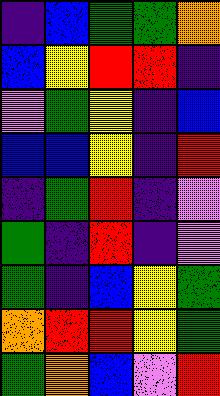[["indigo", "blue", "green", "green", "orange"], ["blue", "yellow", "red", "red", "indigo"], ["violet", "green", "yellow", "indigo", "blue"], ["blue", "blue", "yellow", "indigo", "red"], ["indigo", "green", "red", "indigo", "violet"], ["green", "indigo", "red", "indigo", "violet"], ["green", "indigo", "blue", "yellow", "green"], ["orange", "red", "red", "yellow", "green"], ["green", "orange", "blue", "violet", "red"]]